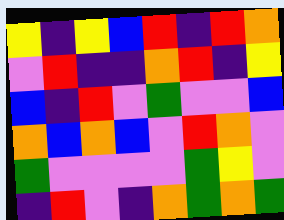[["yellow", "indigo", "yellow", "blue", "red", "indigo", "red", "orange"], ["violet", "red", "indigo", "indigo", "orange", "red", "indigo", "yellow"], ["blue", "indigo", "red", "violet", "green", "violet", "violet", "blue"], ["orange", "blue", "orange", "blue", "violet", "red", "orange", "violet"], ["green", "violet", "violet", "violet", "violet", "green", "yellow", "violet"], ["indigo", "red", "violet", "indigo", "orange", "green", "orange", "green"]]